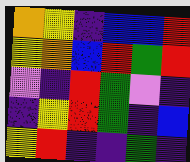[["orange", "yellow", "indigo", "blue", "blue", "red"], ["yellow", "orange", "blue", "red", "green", "red"], ["violet", "indigo", "red", "green", "violet", "indigo"], ["indigo", "yellow", "red", "green", "indigo", "blue"], ["yellow", "red", "indigo", "indigo", "green", "indigo"]]